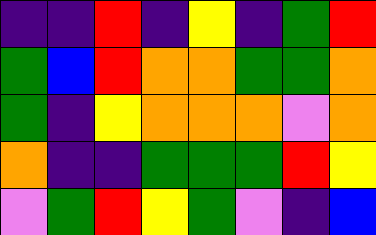[["indigo", "indigo", "red", "indigo", "yellow", "indigo", "green", "red"], ["green", "blue", "red", "orange", "orange", "green", "green", "orange"], ["green", "indigo", "yellow", "orange", "orange", "orange", "violet", "orange"], ["orange", "indigo", "indigo", "green", "green", "green", "red", "yellow"], ["violet", "green", "red", "yellow", "green", "violet", "indigo", "blue"]]